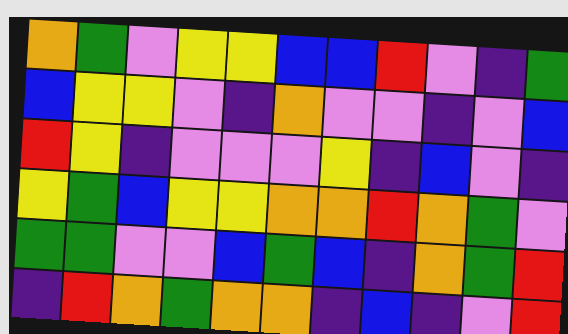[["orange", "green", "violet", "yellow", "yellow", "blue", "blue", "red", "violet", "indigo", "green"], ["blue", "yellow", "yellow", "violet", "indigo", "orange", "violet", "violet", "indigo", "violet", "blue"], ["red", "yellow", "indigo", "violet", "violet", "violet", "yellow", "indigo", "blue", "violet", "indigo"], ["yellow", "green", "blue", "yellow", "yellow", "orange", "orange", "red", "orange", "green", "violet"], ["green", "green", "violet", "violet", "blue", "green", "blue", "indigo", "orange", "green", "red"], ["indigo", "red", "orange", "green", "orange", "orange", "indigo", "blue", "indigo", "violet", "red"]]